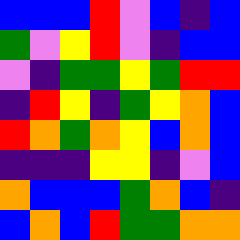[["blue", "blue", "blue", "red", "violet", "blue", "indigo", "blue"], ["green", "violet", "yellow", "red", "violet", "indigo", "blue", "blue"], ["violet", "indigo", "green", "green", "yellow", "green", "red", "red"], ["indigo", "red", "yellow", "indigo", "green", "yellow", "orange", "blue"], ["red", "orange", "green", "orange", "yellow", "blue", "orange", "blue"], ["indigo", "indigo", "indigo", "yellow", "yellow", "indigo", "violet", "blue"], ["orange", "blue", "blue", "blue", "green", "orange", "blue", "indigo"], ["blue", "orange", "blue", "red", "green", "green", "orange", "orange"]]